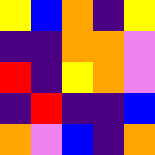[["yellow", "blue", "orange", "indigo", "yellow"], ["indigo", "indigo", "orange", "orange", "violet"], ["red", "indigo", "yellow", "orange", "violet"], ["indigo", "red", "indigo", "indigo", "blue"], ["orange", "violet", "blue", "indigo", "orange"]]